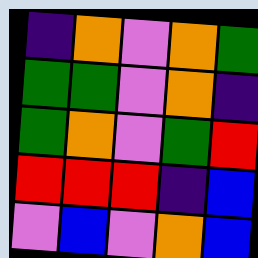[["indigo", "orange", "violet", "orange", "green"], ["green", "green", "violet", "orange", "indigo"], ["green", "orange", "violet", "green", "red"], ["red", "red", "red", "indigo", "blue"], ["violet", "blue", "violet", "orange", "blue"]]